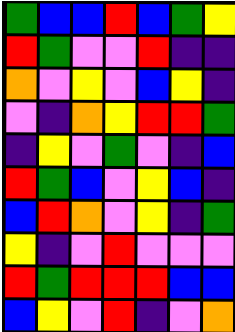[["green", "blue", "blue", "red", "blue", "green", "yellow"], ["red", "green", "violet", "violet", "red", "indigo", "indigo"], ["orange", "violet", "yellow", "violet", "blue", "yellow", "indigo"], ["violet", "indigo", "orange", "yellow", "red", "red", "green"], ["indigo", "yellow", "violet", "green", "violet", "indigo", "blue"], ["red", "green", "blue", "violet", "yellow", "blue", "indigo"], ["blue", "red", "orange", "violet", "yellow", "indigo", "green"], ["yellow", "indigo", "violet", "red", "violet", "violet", "violet"], ["red", "green", "red", "red", "red", "blue", "blue"], ["blue", "yellow", "violet", "red", "indigo", "violet", "orange"]]